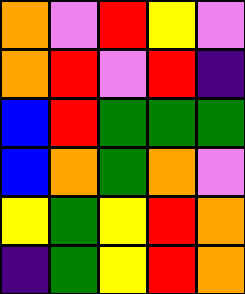[["orange", "violet", "red", "yellow", "violet"], ["orange", "red", "violet", "red", "indigo"], ["blue", "red", "green", "green", "green"], ["blue", "orange", "green", "orange", "violet"], ["yellow", "green", "yellow", "red", "orange"], ["indigo", "green", "yellow", "red", "orange"]]